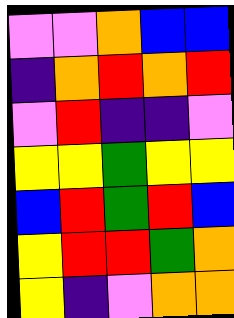[["violet", "violet", "orange", "blue", "blue"], ["indigo", "orange", "red", "orange", "red"], ["violet", "red", "indigo", "indigo", "violet"], ["yellow", "yellow", "green", "yellow", "yellow"], ["blue", "red", "green", "red", "blue"], ["yellow", "red", "red", "green", "orange"], ["yellow", "indigo", "violet", "orange", "orange"]]